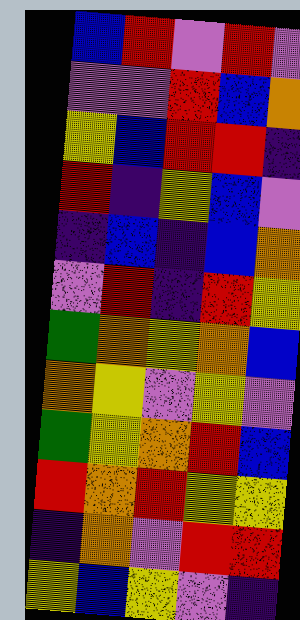[["blue", "red", "violet", "red", "violet"], ["violet", "violet", "red", "blue", "orange"], ["yellow", "blue", "red", "red", "indigo"], ["red", "indigo", "yellow", "blue", "violet"], ["indigo", "blue", "indigo", "blue", "orange"], ["violet", "red", "indigo", "red", "yellow"], ["green", "orange", "yellow", "orange", "blue"], ["orange", "yellow", "violet", "yellow", "violet"], ["green", "yellow", "orange", "red", "blue"], ["red", "orange", "red", "yellow", "yellow"], ["indigo", "orange", "violet", "red", "red"], ["yellow", "blue", "yellow", "violet", "indigo"]]